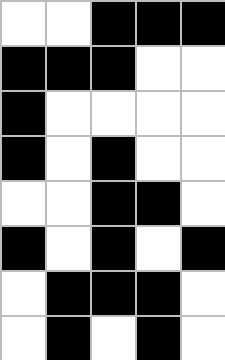[["white", "white", "black", "black", "black"], ["black", "black", "black", "white", "white"], ["black", "white", "white", "white", "white"], ["black", "white", "black", "white", "white"], ["white", "white", "black", "black", "white"], ["black", "white", "black", "white", "black"], ["white", "black", "black", "black", "white"], ["white", "black", "white", "black", "white"]]